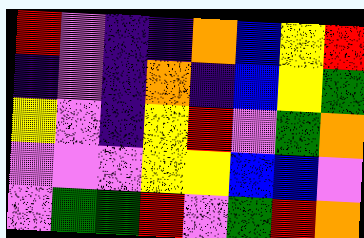[["red", "violet", "indigo", "indigo", "orange", "blue", "yellow", "red"], ["indigo", "violet", "indigo", "orange", "indigo", "blue", "yellow", "green"], ["yellow", "violet", "indigo", "yellow", "red", "violet", "green", "orange"], ["violet", "violet", "violet", "yellow", "yellow", "blue", "blue", "violet"], ["violet", "green", "green", "red", "violet", "green", "red", "orange"]]